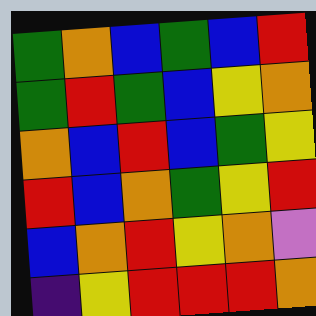[["green", "orange", "blue", "green", "blue", "red"], ["green", "red", "green", "blue", "yellow", "orange"], ["orange", "blue", "red", "blue", "green", "yellow"], ["red", "blue", "orange", "green", "yellow", "red"], ["blue", "orange", "red", "yellow", "orange", "violet"], ["indigo", "yellow", "red", "red", "red", "orange"]]